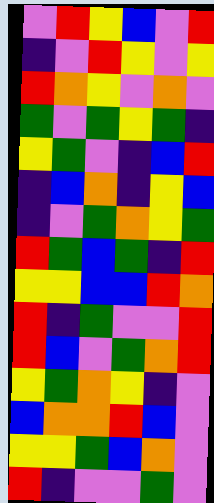[["violet", "red", "yellow", "blue", "violet", "red"], ["indigo", "violet", "red", "yellow", "violet", "yellow"], ["red", "orange", "yellow", "violet", "orange", "violet"], ["green", "violet", "green", "yellow", "green", "indigo"], ["yellow", "green", "violet", "indigo", "blue", "red"], ["indigo", "blue", "orange", "indigo", "yellow", "blue"], ["indigo", "violet", "green", "orange", "yellow", "green"], ["red", "green", "blue", "green", "indigo", "red"], ["yellow", "yellow", "blue", "blue", "red", "orange"], ["red", "indigo", "green", "violet", "violet", "red"], ["red", "blue", "violet", "green", "orange", "red"], ["yellow", "green", "orange", "yellow", "indigo", "violet"], ["blue", "orange", "orange", "red", "blue", "violet"], ["yellow", "yellow", "green", "blue", "orange", "violet"], ["red", "indigo", "violet", "violet", "green", "violet"]]